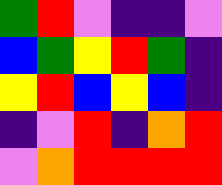[["green", "red", "violet", "indigo", "indigo", "violet"], ["blue", "green", "yellow", "red", "green", "indigo"], ["yellow", "red", "blue", "yellow", "blue", "indigo"], ["indigo", "violet", "red", "indigo", "orange", "red"], ["violet", "orange", "red", "red", "red", "red"]]